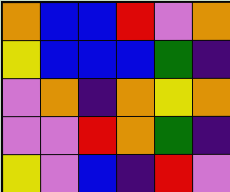[["orange", "blue", "blue", "red", "violet", "orange"], ["yellow", "blue", "blue", "blue", "green", "indigo"], ["violet", "orange", "indigo", "orange", "yellow", "orange"], ["violet", "violet", "red", "orange", "green", "indigo"], ["yellow", "violet", "blue", "indigo", "red", "violet"]]